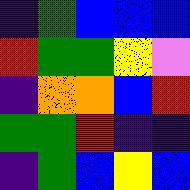[["indigo", "green", "blue", "blue", "blue"], ["red", "green", "green", "yellow", "violet"], ["indigo", "orange", "orange", "blue", "red"], ["green", "green", "red", "indigo", "indigo"], ["indigo", "green", "blue", "yellow", "blue"]]